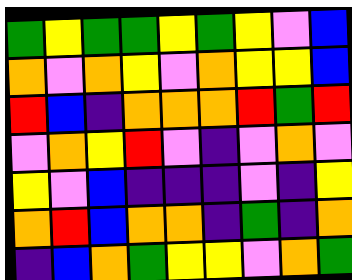[["green", "yellow", "green", "green", "yellow", "green", "yellow", "violet", "blue"], ["orange", "violet", "orange", "yellow", "violet", "orange", "yellow", "yellow", "blue"], ["red", "blue", "indigo", "orange", "orange", "orange", "red", "green", "red"], ["violet", "orange", "yellow", "red", "violet", "indigo", "violet", "orange", "violet"], ["yellow", "violet", "blue", "indigo", "indigo", "indigo", "violet", "indigo", "yellow"], ["orange", "red", "blue", "orange", "orange", "indigo", "green", "indigo", "orange"], ["indigo", "blue", "orange", "green", "yellow", "yellow", "violet", "orange", "green"]]